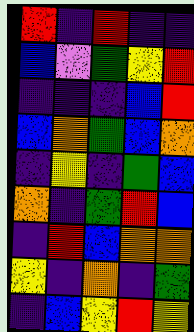[["red", "indigo", "red", "indigo", "indigo"], ["blue", "violet", "green", "yellow", "red"], ["indigo", "indigo", "indigo", "blue", "red"], ["blue", "orange", "green", "blue", "orange"], ["indigo", "yellow", "indigo", "green", "blue"], ["orange", "indigo", "green", "red", "blue"], ["indigo", "red", "blue", "orange", "orange"], ["yellow", "indigo", "orange", "indigo", "green"], ["indigo", "blue", "yellow", "red", "yellow"]]